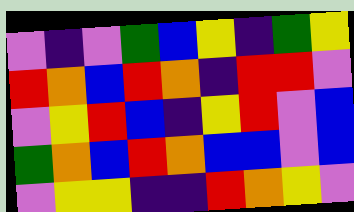[["violet", "indigo", "violet", "green", "blue", "yellow", "indigo", "green", "yellow"], ["red", "orange", "blue", "red", "orange", "indigo", "red", "red", "violet"], ["violet", "yellow", "red", "blue", "indigo", "yellow", "red", "violet", "blue"], ["green", "orange", "blue", "red", "orange", "blue", "blue", "violet", "blue"], ["violet", "yellow", "yellow", "indigo", "indigo", "red", "orange", "yellow", "violet"]]